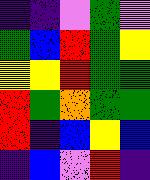[["indigo", "indigo", "violet", "green", "violet"], ["green", "blue", "red", "green", "yellow"], ["yellow", "yellow", "red", "green", "green"], ["red", "green", "orange", "green", "green"], ["red", "indigo", "blue", "yellow", "blue"], ["indigo", "blue", "violet", "red", "indigo"]]